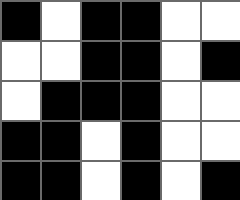[["black", "white", "black", "black", "white", "white"], ["white", "white", "black", "black", "white", "black"], ["white", "black", "black", "black", "white", "white"], ["black", "black", "white", "black", "white", "white"], ["black", "black", "white", "black", "white", "black"]]